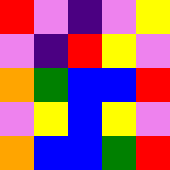[["red", "violet", "indigo", "violet", "yellow"], ["violet", "indigo", "red", "yellow", "violet"], ["orange", "green", "blue", "blue", "red"], ["violet", "yellow", "blue", "yellow", "violet"], ["orange", "blue", "blue", "green", "red"]]